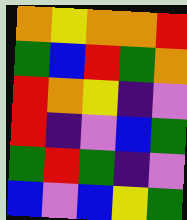[["orange", "yellow", "orange", "orange", "red"], ["green", "blue", "red", "green", "orange"], ["red", "orange", "yellow", "indigo", "violet"], ["red", "indigo", "violet", "blue", "green"], ["green", "red", "green", "indigo", "violet"], ["blue", "violet", "blue", "yellow", "green"]]